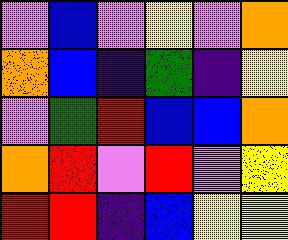[["violet", "blue", "violet", "yellow", "violet", "orange"], ["orange", "blue", "indigo", "green", "indigo", "yellow"], ["violet", "green", "red", "blue", "blue", "orange"], ["orange", "red", "violet", "red", "violet", "yellow"], ["red", "red", "indigo", "blue", "yellow", "yellow"]]